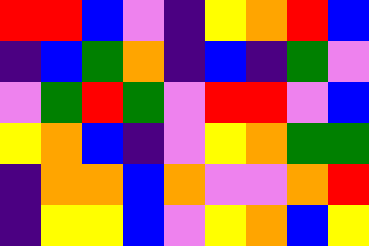[["red", "red", "blue", "violet", "indigo", "yellow", "orange", "red", "blue"], ["indigo", "blue", "green", "orange", "indigo", "blue", "indigo", "green", "violet"], ["violet", "green", "red", "green", "violet", "red", "red", "violet", "blue"], ["yellow", "orange", "blue", "indigo", "violet", "yellow", "orange", "green", "green"], ["indigo", "orange", "orange", "blue", "orange", "violet", "violet", "orange", "red"], ["indigo", "yellow", "yellow", "blue", "violet", "yellow", "orange", "blue", "yellow"]]